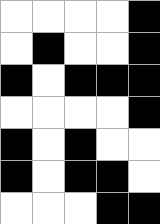[["white", "white", "white", "white", "black"], ["white", "black", "white", "white", "black"], ["black", "white", "black", "black", "black"], ["white", "white", "white", "white", "black"], ["black", "white", "black", "white", "white"], ["black", "white", "black", "black", "white"], ["white", "white", "white", "black", "black"]]